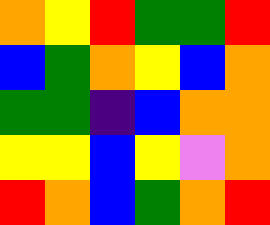[["orange", "yellow", "red", "green", "green", "red"], ["blue", "green", "orange", "yellow", "blue", "orange"], ["green", "green", "indigo", "blue", "orange", "orange"], ["yellow", "yellow", "blue", "yellow", "violet", "orange"], ["red", "orange", "blue", "green", "orange", "red"]]